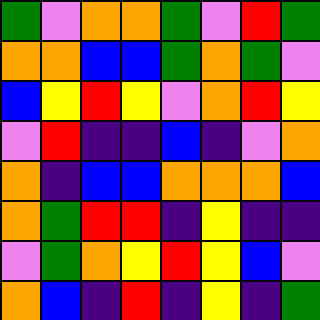[["green", "violet", "orange", "orange", "green", "violet", "red", "green"], ["orange", "orange", "blue", "blue", "green", "orange", "green", "violet"], ["blue", "yellow", "red", "yellow", "violet", "orange", "red", "yellow"], ["violet", "red", "indigo", "indigo", "blue", "indigo", "violet", "orange"], ["orange", "indigo", "blue", "blue", "orange", "orange", "orange", "blue"], ["orange", "green", "red", "red", "indigo", "yellow", "indigo", "indigo"], ["violet", "green", "orange", "yellow", "red", "yellow", "blue", "violet"], ["orange", "blue", "indigo", "red", "indigo", "yellow", "indigo", "green"]]